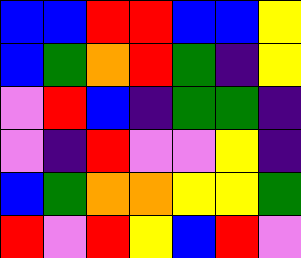[["blue", "blue", "red", "red", "blue", "blue", "yellow"], ["blue", "green", "orange", "red", "green", "indigo", "yellow"], ["violet", "red", "blue", "indigo", "green", "green", "indigo"], ["violet", "indigo", "red", "violet", "violet", "yellow", "indigo"], ["blue", "green", "orange", "orange", "yellow", "yellow", "green"], ["red", "violet", "red", "yellow", "blue", "red", "violet"]]